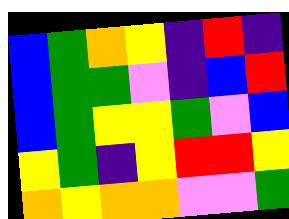[["blue", "green", "orange", "yellow", "indigo", "red", "indigo"], ["blue", "green", "green", "violet", "indigo", "blue", "red"], ["blue", "green", "yellow", "yellow", "green", "violet", "blue"], ["yellow", "green", "indigo", "yellow", "red", "red", "yellow"], ["orange", "yellow", "orange", "orange", "violet", "violet", "green"]]